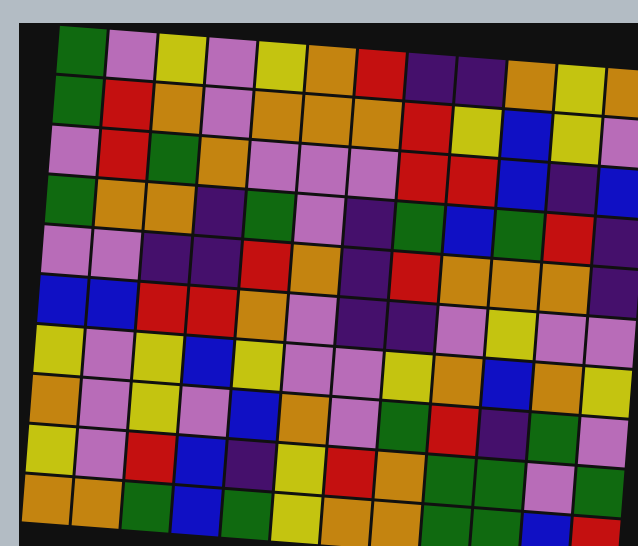[["green", "violet", "yellow", "violet", "yellow", "orange", "red", "indigo", "indigo", "orange", "yellow", "orange"], ["green", "red", "orange", "violet", "orange", "orange", "orange", "red", "yellow", "blue", "yellow", "violet"], ["violet", "red", "green", "orange", "violet", "violet", "violet", "red", "red", "blue", "indigo", "blue"], ["green", "orange", "orange", "indigo", "green", "violet", "indigo", "green", "blue", "green", "red", "indigo"], ["violet", "violet", "indigo", "indigo", "red", "orange", "indigo", "red", "orange", "orange", "orange", "indigo"], ["blue", "blue", "red", "red", "orange", "violet", "indigo", "indigo", "violet", "yellow", "violet", "violet"], ["yellow", "violet", "yellow", "blue", "yellow", "violet", "violet", "yellow", "orange", "blue", "orange", "yellow"], ["orange", "violet", "yellow", "violet", "blue", "orange", "violet", "green", "red", "indigo", "green", "violet"], ["yellow", "violet", "red", "blue", "indigo", "yellow", "red", "orange", "green", "green", "violet", "green"], ["orange", "orange", "green", "blue", "green", "yellow", "orange", "orange", "green", "green", "blue", "red"]]